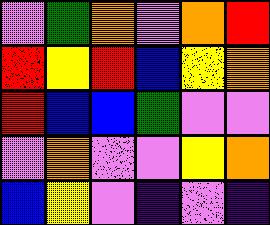[["violet", "green", "orange", "violet", "orange", "red"], ["red", "yellow", "red", "blue", "yellow", "orange"], ["red", "blue", "blue", "green", "violet", "violet"], ["violet", "orange", "violet", "violet", "yellow", "orange"], ["blue", "yellow", "violet", "indigo", "violet", "indigo"]]